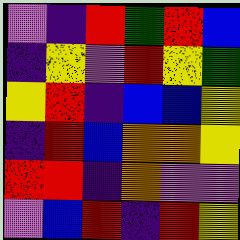[["violet", "indigo", "red", "green", "red", "blue"], ["indigo", "yellow", "violet", "red", "yellow", "green"], ["yellow", "red", "indigo", "blue", "blue", "yellow"], ["indigo", "red", "blue", "orange", "orange", "yellow"], ["red", "red", "indigo", "orange", "violet", "violet"], ["violet", "blue", "red", "indigo", "red", "yellow"]]